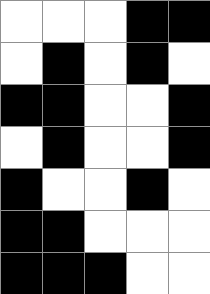[["white", "white", "white", "black", "black"], ["white", "black", "white", "black", "white"], ["black", "black", "white", "white", "black"], ["white", "black", "white", "white", "black"], ["black", "white", "white", "black", "white"], ["black", "black", "white", "white", "white"], ["black", "black", "black", "white", "white"]]